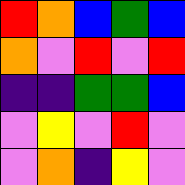[["red", "orange", "blue", "green", "blue"], ["orange", "violet", "red", "violet", "red"], ["indigo", "indigo", "green", "green", "blue"], ["violet", "yellow", "violet", "red", "violet"], ["violet", "orange", "indigo", "yellow", "violet"]]